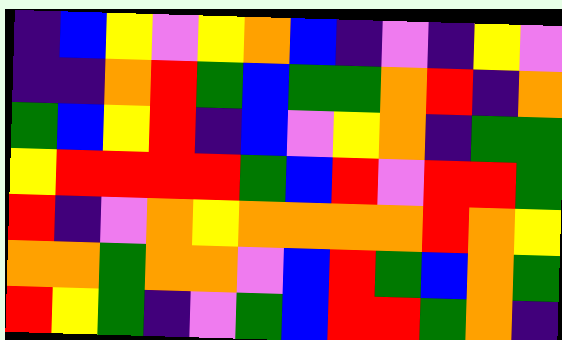[["indigo", "blue", "yellow", "violet", "yellow", "orange", "blue", "indigo", "violet", "indigo", "yellow", "violet"], ["indigo", "indigo", "orange", "red", "green", "blue", "green", "green", "orange", "red", "indigo", "orange"], ["green", "blue", "yellow", "red", "indigo", "blue", "violet", "yellow", "orange", "indigo", "green", "green"], ["yellow", "red", "red", "red", "red", "green", "blue", "red", "violet", "red", "red", "green"], ["red", "indigo", "violet", "orange", "yellow", "orange", "orange", "orange", "orange", "red", "orange", "yellow"], ["orange", "orange", "green", "orange", "orange", "violet", "blue", "red", "green", "blue", "orange", "green"], ["red", "yellow", "green", "indigo", "violet", "green", "blue", "red", "red", "green", "orange", "indigo"]]